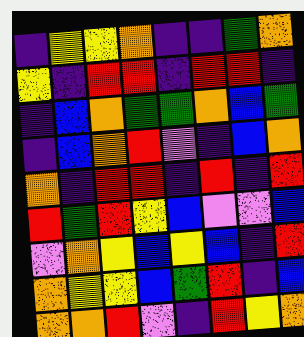[["indigo", "yellow", "yellow", "orange", "indigo", "indigo", "green", "orange"], ["yellow", "indigo", "red", "red", "indigo", "red", "red", "indigo"], ["indigo", "blue", "orange", "green", "green", "orange", "blue", "green"], ["indigo", "blue", "orange", "red", "violet", "indigo", "blue", "orange"], ["orange", "indigo", "red", "red", "indigo", "red", "indigo", "red"], ["red", "green", "red", "yellow", "blue", "violet", "violet", "blue"], ["violet", "orange", "yellow", "blue", "yellow", "blue", "indigo", "red"], ["orange", "yellow", "yellow", "blue", "green", "red", "indigo", "blue"], ["orange", "orange", "red", "violet", "indigo", "red", "yellow", "orange"]]